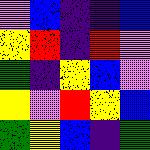[["violet", "blue", "indigo", "indigo", "blue"], ["yellow", "red", "indigo", "red", "violet"], ["green", "indigo", "yellow", "blue", "violet"], ["yellow", "violet", "red", "yellow", "blue"], ["green", "yellow", "blue", "indigo", "green"]]